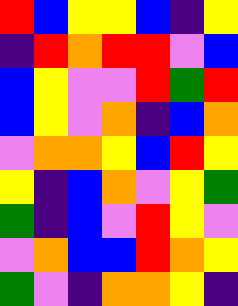[["red", "blue", "yellow", "yellow", "blue", "indigo", "yellow"], ["indigo", "red", "orange", "red", "red", "violet", "blue"], ["blue", "yellow", "violet", "violet", "red", "green", "red"], ["blue", "yellow", "violet", "orange", "indigo", "blue", "orange"], ["violet", "orange", "orange", "yellow", "blue", "red", "yellow"], ["yellow", "indigo", "blue", "orange", "violet", "yellow", "green"], ["green", "indigo", "blue", "violet", "red", "yellow", "violet"], ["violet", "orange", "blue", "blue", "red", "orange", "yellow"], ["green", "violet", "indigo", "orange", "orange", "yellow", "indigo"]]